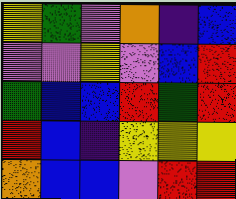[["yellow", "green", "violet", "orange", "indigo", "blue"], ["violet", "violet", "yellow", "violet", "blue", "red"], ["green", "blue", "blue", "red", "green", "red"], ["red", "blue", "indigo", "yellow", "yellow", "yellow"], ["orange", "blue", "blue", "violet", "red", "red"]]